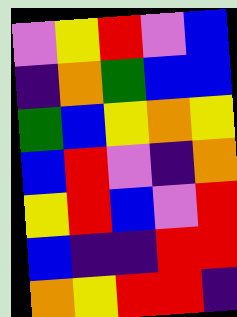[["violet", "yellow", "red", "violet", "blue"], ["indigo", "orange", "green", "blue", "blue"], ["green", "blue", "yellow", "orange", "yellow"], ["blue", "red", "violet", "indigo", "orange"], ["yellow", "red", "blue", "violet", "red"], ["blue", "indigo", "indigo", "red", "red"], ["orange", "yellow", "red", "red", "indigo"]]